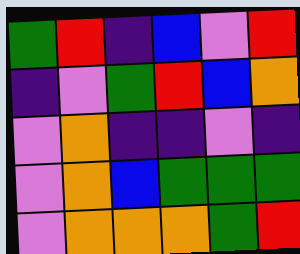[["green", "red", "indigo", "blue", "violet", "red"], ["indigo", "violet", "green", "red", "blue", "orange"], ["violet", "orange", "indigo", "indigo", "violet", "indigo"], ["violet", "orange", "blue", "green", "green", "green"], ["violet", "orange", "orange", "orange", "green", "red"]]